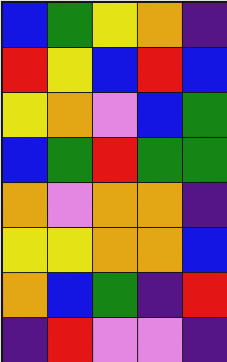[["blue", "green", "yellow", "orange", "indigo"], ["red", "yellow", "blue", "red", "blue"], ["yellow", "orange", "violet", "blue", "green"], ["blue", "green", "red", "green", "green"], ["orange", "violet", "orange", "orange", "indigo"], ["yellow", "yellow", "orange", "orange", "blue"], ["orange", "blue", "green", "indigo", "red"], ["indigo", "red", "violet", "violet", "indigo"]]